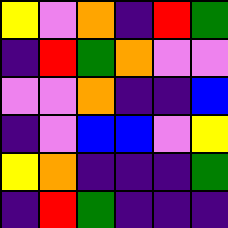[["yellow", "violet", "orange", "indigo", "red", "green"], ["indigo", "red", "green", "orange", "violet", "violet"], ["violet", "violet", "orange", "indigo", "indigo", "blue"], ["indigo", "violet", "blue", "blue", "violet", "yellow"], ["yellow", "orange", "indigo", "indigo", "indigo", "green"], ["indigo", "red", "green", "indigo", "indigo", "indigo"]]